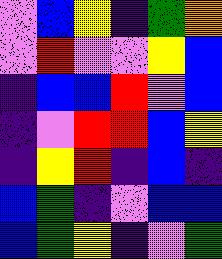[["violet", "blue", "yellow", "indigo", "green", "orange"], ["violet", "red", "violet", "violet", "yellow", "blue"], ["indigo", "blue", "blue", "red", "violet", "blue"], ["indigo", "violet", "red", "red", "blue", "yellow"], ["indigo", "yellow", "red", "indigo", "blue", "indigo"], ["blue", "green", "indigo", "violet", "blue", "blue"], ["blue", "green", "yellow", "indigo", "violet", "green"]]